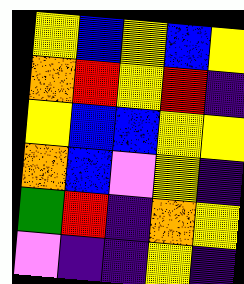[["yellow", "blue", "yellow", "blue", "yellow"], ["orange", "red", "yellow", "red", "indigo"], ["yellow", "blue", "blue", "yellow", "yellow"], ["orange", "blue", "violet", "yellow", "indigo"], ["green", "red", "indigo", "orange", "yellow"], ["violet", "indigo", "indigo", "yellow", "indigo"]]